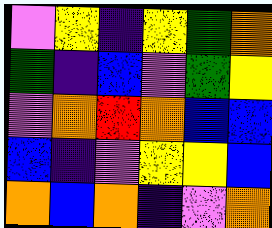[["violet", "yellow", "indigo", "yellow", "green", "orange"], ["green", "indigo", "blue", "violet", "green", "yellow"], ["violet", "orange", "red", "orange", "blue", "blue"], ["blue", "indigo", "violet", "yellow", "yellow", "blue"], ["orange", "blue", "orange", "indigo", "violet", "orange"]]